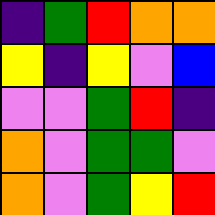[["indigo", "green", "red", "orange", "orange"], ["yellow", "indigo", "yellow", "violet", "blue"], ["violet", "violet", "green", "red", "indigo"], ["orange", "violet", "green", "green", "violet"], ["orange", "violet", "green", "yellow", "red"]]